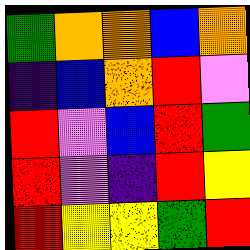[["green", "orange", "orange", "blue", "orange"], ["indigo", "blue", "orange", "red", "violet"], ["red", "violet", "blue", "red", "green"], ["red", "violet", "indigo", "red", "yellow"], ["red", "yellow", "yellow", "green", "red"]]